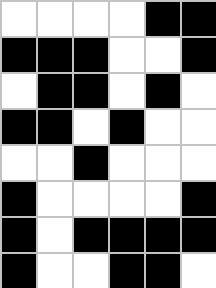[["white", "white", "white", "white", "black", "black"], ["black", "black", "black", "white", "white", "black"], ["white", "black", "black", "white", "black", "white"], ["black", "black", "white", "black", "white", "white"], ["white", "white", "black", "white", "white", "white"], ["black", "white", "white", "white", "white", "black"], ["black", "white", "black", "black", "black", "black"], ["black", "white", "white", "black", "black", "white"]]